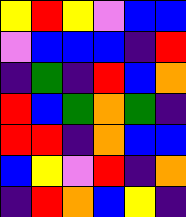[["yellow", "red", "yellow", "violet", "blue", "blue"], ["violet", "blue", "blue", "blue", "indigo", "red"], ["indigo", "green", "indigo", "red", "blue", "orange"], ["red", "blue", "green", "orange", "green", "indigo"], ["red", "red", "indigo", "orange", "blue", "blue"], ["blue", "yellow", "violet", "red", "indigo", "orange"], ["indigo", "red", "orange", "blue", "yellow", "indigo"]]